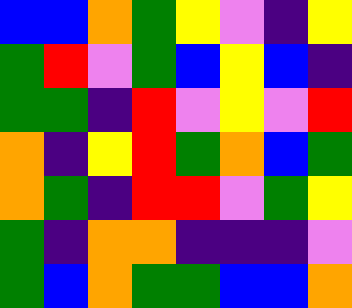[["blue", "blue", "orange", "green", "yellow", "violet", "indigo", "yellow"], ["green", "red", "violet", "green", "blue", "yellow", "blue", "indigo"], ["green", "green", "indigo", "red", "violet", "yellow", "violet", "red"], ["orange", "indigo", "yellow", "red", "green", "orange", "blue", "green"], ["orange", "green", "indigo", "red", "red", "violet", "green", "yellow"], ["green", "indigo", "orange", "orange", "indigo", "indigo", "indigo", "violet"], ["green", "blue", "orange", "green", "green", "blue", "blue", "orange"]]